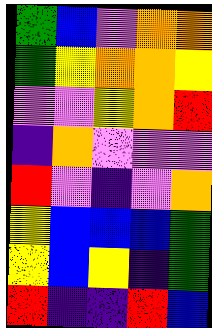[["green", "blue", "violet", "orange", "orange"], ["green", "yellow", "orange", "orange", "yellow"], ["violet", "violet", "yellow", "orange", "red"], ["indigo", "orange", "violet", "violet", "violet"], ["red", "violet", "indigo", "violet", "orange"], ["yellow", "blue", "blue", "blue", "green"], ["yellow", "blue", "yellow", "indigo", "green"], ["red", "indigo", "indigo", "red", "blue"]]